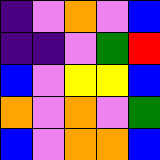[["indigo", "violet", "orange", "violet", "blue"], ["indigo", "indigo", "violet", "green", "red"], ["blue", "violet", "yellow", "yellow", "blue"], ["orange", "violet", "orange", "violet", "green"], ["blue", "violet", "orange", "orange", "blue"]]